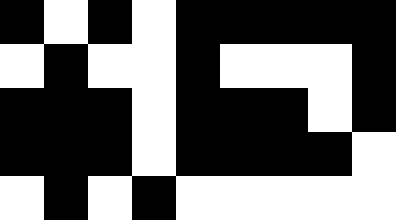[["black", "white", "black", "white", "black", "black", "black", "black", "black"], ["white", "black", "white", "white", "black", "white", "white", "white", "black"], ["black", "black", "black", "white", "black", "black", "black", "white", "black"], ["black", "black", "black", "white", "black", "black", "black", "black", "white"], ["white", "black", "white", "black", "white", "white", "white", "white", "white"]]